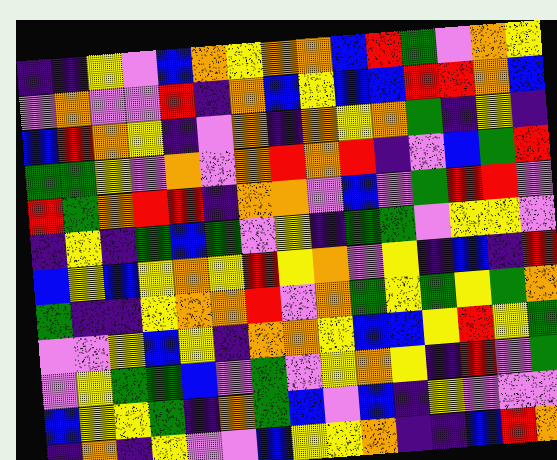[["indigo", "indigo", "yellow", "violet", "blue", "orange", "yellow", "orange", "orange", "blue", "red", "green", "violet", "orange", "yellow"], ["violet", "orange", "violet", "violet", "red", "indigo", "orange", "blue", "yellow", "blue", "blue", "red", "red", "orange", "blue"], ["blue", "red", "orange", "yellow", "indigo", "violet", "orange", "indigo", "orange", "yellow", "orange", "green", "indigo", "yellow", "indigo"], ["green", "green", "yellow", "violet", "orange", "violet", "orange", "red", "orange", "red", "indigo", "violet", "blue", "green", "red"], ["red", "green", "orange", "red", "red", "indigo", "orange", "orange", "violet", "blue", "violet", "green", "red", "red", "violet"], ["indigo", "yellow", "indigo", "green", "blue", "green", "violet", "yellow", "indigo", "green", "green", "violet", "yellow", "yellow", "violet"], ["blue", "yellow", "blue", "yellow", "orange", "yellow", "red", "yellow", "orange", "violet", "yellow", "indigo", "blue", "indigo", "red"], ["green", "indigo", "indigo", "yellow", "orange", "orange", "red", "violet", "orange", "green", "yellow", "green", "yellow", "green", "orange"], ["violet", "violet", "yellow", "blue", "yellow", "indigo", "orange", "orange", "yellow", "blue", "blue", "yellow", "red", "yellow", "green"], ["violet", "yellow", "green", "green", "blue", "violet", "green", "violet", "yellow", "orange", "yellow", "indigo", "red", "violet", "green"], ["blue", "yellow", "yellow", "green", "indigo", "orange", "green", "blue", "violet", "blue", "indigo", "yellow", "violet", "violet", "violet"], ["indigo", "orange", "indigo", "yellow", "violet", "violet", "blue", "yellow", "yellow", "orange", "indigo", "indigo", "blue", "red", "orange"]]